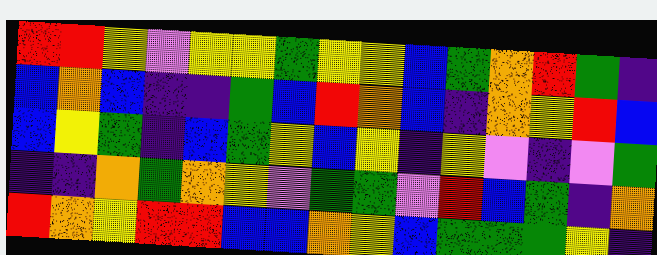[["red", "red", "yellow", "violet", "yellow", "yellow", "green", "yellow", "yellow", "blue", "green", "orange", "red", "green", "indigo"], ["blue", "orange", "blue", "indigo", "indigo", "green", "blue", "red", "orange", "blue", "indigo", "orange", "yellow", "red", "blue"], ["blue", "yellow", "green", "indigo", "blue", "green", "yellow", "blue", "yellow", "indigo", "yellow", "violet", "indigo", "violet", "green"], ["indigo", "indigo", "orange", "green", "orange", "yellow", "violet", "green", "green", "violet", "red", "blue", "green", "indigo", "orange"], ["red", "orange", "yellow", "red", "red", "blue", "blue", "orange", "yellow", "blue", "green", "green", "green", "yellow", "indigo"]]